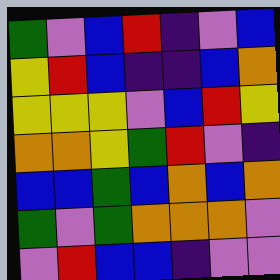[["green", "violet", "blue", "red", "indigo", "violet", "blue"], ["yellow", "red", "blue", "indigo", "indigo", "blue", "orange"], ["yellow", "yellow", "yellow", "violet", "blue", "red", "yellow"], ["orange", "orange", "yellow", "green", "red", "violet", "indigo"], ["blue", "blue", "green", "blue", "orange", "blue", "orange"], ["green", "violet", "green", "orange", "orange", "orange", "violet"], ["violet", "red", "blue", "blue", "indigo", "violet", "violet"]]